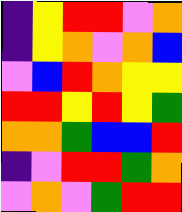[["indigo", "yellow", "red", "red", "violet", "orange"], ["indigo", "yellow", "orange", "violet", "orange", "blue"], ["violet", "blue", "red", "orange", "yellow", "yellow"], ["red", "red", "yellow", "red", "yellow", "green"], ["orange", "orange", "green", "blue", "blue", "red"], ["indigo", "violet", "red", "red", "green", "orange"], ["violet", "orange", "violet", "green", "red", "red"]]